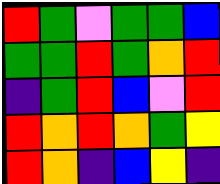[["red", "green", "violet", "green", "green", "blue"], ["green", "green", "red", "green", "orange", "red"], ["indigo", "green", "red", "blue", "violet", "red"], ["red", "orange", "red", "orange", "green", "yellow"], ["red", "orange", "indigo", "blue", "yellow", "indigo"]]